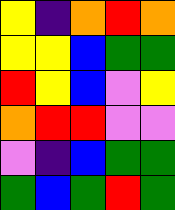[["yellow", "indigo", "orange", "red", "orange"], ["yellow", "yellow", "blue", "green", "green"], ["red", "yellow", "blue", "violet", "yellow"], ["orange", "red", "red", "violet", "violet"], ["violet", "indigo", "blue", "green", "green"], ["green", "blue", "green", "red", "green"]]